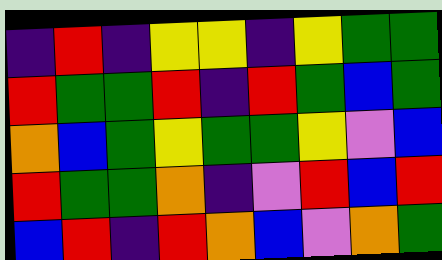[["indigo", "red", "indigo", "yellow", "yellow", "indigo", "yellow", "green", "green"], ["red", "green", "green", "red", "indigo", "red", "green", "blue", "green"], ["orange", "blue", "green", "yellow", "green", "green", "yellow", "violet", "blue"], ["red", "green", "green", "orange", "indigo", "violet", "red", "blue", "red"], ["blue", "red", "indigo", "red", "orange", "blue", "violet", "orange", "green"]]